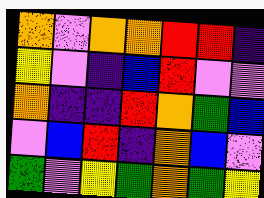[["orange", "violet", "orange", "orange", "red", "red", "indigo"], ["yellow", "violet", "indigo", "blue", "red", "violet", "violet"], ["orange", "indigo", "indigo", "red", "orange", "green", "blue"], ["violet", "blue", "red", "indigo", "orange", "blue", "violet"], ["green", "violet", "yellow", "green", "orange", "green", "yellow"]]